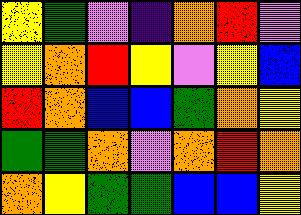[["yellow", "green", "violet", "indigo", "orange", "red", "violet"], ["yellow", "orange", "red", "yellow", "violet", "yellow", "blue"], ["red", "orange", "blue", "blue", "green", "orange", "yellow"], ["green", "green", "orange", "violet", "orange", "red", "orange"], ["orange", "yellow", "green", "green", "blue", "blue", "yellow"]]